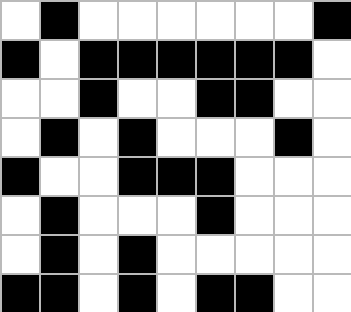[["white", "black", "white", "white", "white", "white", "white", "white", "black"], ["black", "white", "black", "black", "black", "black", "black", "black", "white"], ["white", "white", "black", "white", "white", "black", "black", "white", "white"], ["white", "black", "white", "black", "white", "white", "white", "black", "white"], ["black", "white", "white", "black", "black", "black", "white", "white", "white"], ["white", "black", "white", "white", "white", "black", "white", "white", "white"], ["white", "black", "white", "black", "white", "white", "white", "white", "white"], ["black", "black", "white", "black", "white", "black", "black", "white", "white"]]